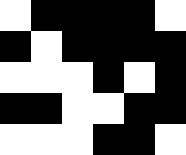[["white", "black", "black", "black", "black", "white"], ["black", "white", "black", "black", "black", "black"], ["white", "white", "white", "black", "white", "black"], ["black", "black", "white", "white", "black", "black"], ["white", "white", "white", "black", "black", "white"]]